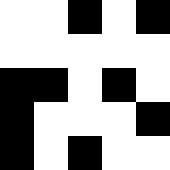[["white", "white", "black", "white", "black"], ["white", "white", "white", "white", "white"], ["black", "black", "white", "black", "white"], ["black", "white", "white", "white", "black"], ["black", "white", "black", "white", "white"]]